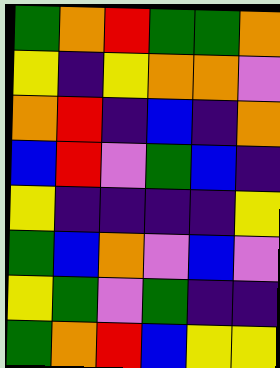[["green", "orange", "red", "green", "green", "orange"], ["yellow", "indigo", "yellow", "orange", "orange", "violet"], ["orange", "red", "indigo", "blue", "indigo", "orange"], ["blue", "red", "violet", "green", "blue", "indigo"], ["yellow", "indigo", "indigo", "indigo", "indigo", "yellow"], ["green", "blue", "orange", "violet", "blue", "violet"], ["yellow", "green", "violet", "green", "indigo", "indigo"], ["green", "orange", "red", "blue", "yellow", "yellow"]]